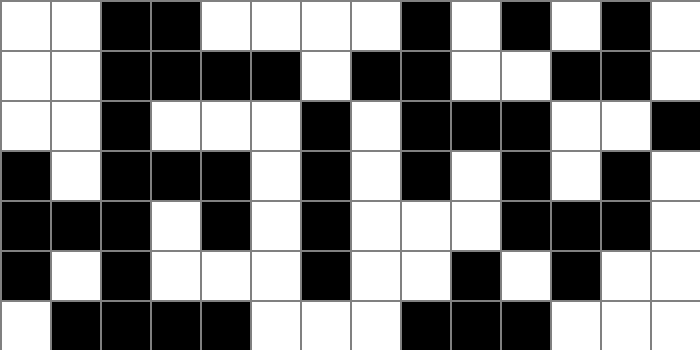[["white", "white", "black", "black", "white", "white", "white", "white", "black", "white", "black", "white", "black", "white"], ["white", "white", "black", "black", "black", "black", "white", "black", "black", "white", "white", "black", "black", "white"], ["white", "white", "black", "white", "white", "white", "black", "white", "black", "black", "black", "white", "white", "black"], ["black", "white", "black", "black", "black", "white", "black", "white", "black", "white", "black", "white", "black", "white"], ["black", "black", "black", "white", "black", "white", "black", "white", "white", "white", "black", "black", "black", "white"], ["black", "white", "black", "white", "white", "white", "black", "white", "white", "black", "white", "black", "white", "white"], ["white", "black", "black", "black", "black", "white", "white", "white", "black", "black", "black", "white", "white", "white"]]